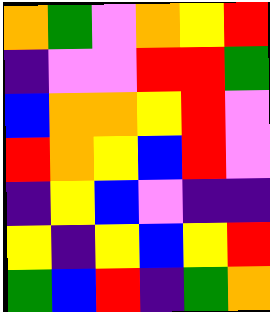[["orange", "green", "violet", "orange", "yellow", "red"], ["indigo", "violet", "violet", "red", "red", "green"], ["blue", "orange", "orange", "yellow", "red", "violet"], ["red", "orange", "yellow", "blue", "red", "violet"], ["indigo", "yellow", "blue", "violet", "indigo", "indigo"], ["yellow", "indigo", "yellow", "blue", "yellow", "red"], ["green", "blue", "red", "indigo", "green", "orange"]]